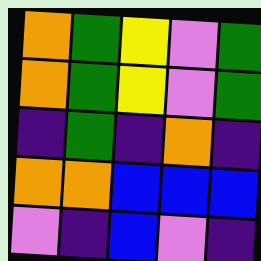[["orange", "green", "yellow", "violet", "green"], ["orange", "green", "yellow", "violet", "green"], ["indigo", "green", "indigo", "orange", "indigo"], ["orange", "orange", "blue", "blue", "blue"], ["violet", "indigo", "blue", "violet", "indigo"]]